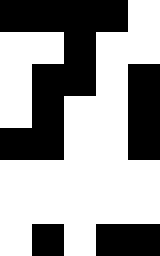[["black", "black", "black", "black", "white"], ["white", "white", "black", "white", "white"], ["white", "black", "black", "white", "black"], ["white", "black", "white", "white", "black"], ["black", "black", "white", "white", "black"], ["white", "white", "white", "white", "white"], ["white", "white", "white", "white", "white"], ["white", "black", "white", "black", "black"]]